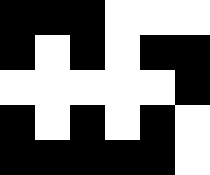[["black", "black", "black", "white", "white", "white"], ["black", "white", "black", "white", "black", "black"], ["white", "white", "white", "white", "white", "black"], ["black", "white", "black", "white", "black", "white"], ["black", "black", "black", "black", "black", "white"]]